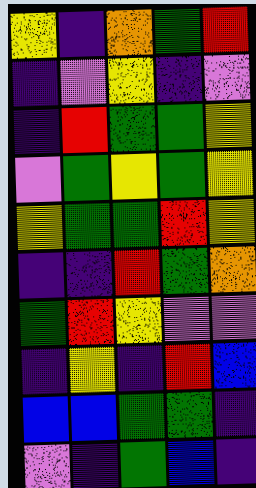[["yellow", "indigo", "orange", "green", "red"], ["indigo", "violet", "yellow", "indigo", "violet"], ["indigo", "red", "green", "green", "yellow"], ["violet", "green", "yellow", "green", "yellow"], ["yellow", "green", "green", "red", "yellow"], ["indigo", "indigo", "red", "green", "orange"], ["green", "red", "yellow", "violet", "violet"], ["indigo", "yellow", "indigo", "red", "blue"], ["blue", "blue", "green", "green", "indigo"], ["violet", "indigo", "green", "blue", "indigo"]]